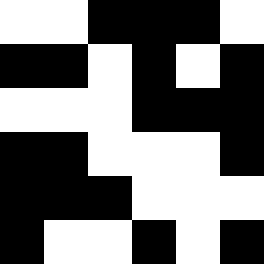[["white", "white", "black", "black", "black", "white"], ["black", "black", "white", "black", "white", "black"], ["white", "white", "white", "black", "black", "black"], ["black", "black", "white", "white", "white", "black"], ["black", "black", "black", "white", "white", "white"], ["black", "white", "white", "black", "white", "black"]]